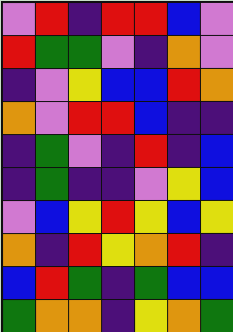[["violet", "red", "indigo", "red", "red", "blue", "violet"], ["red", "green", "green", "violet", "indigo", "orange", "violet"], ["indigo", "violet", "yellow", "blue", "blue", "red", "orange"], ["orange", "violet", "red", "red", "blue", "indigo", "indigo"], ["indigo", "green", "violet", "indigo", "red", "indigo", "blue"], ["indigo", "green", "indigo", "indigo", "violet", "yellow", "blue"], ["violet", "blue", "yellow", "red", "yellow", "blue", "yellow"], ["orange", "indigo", "red", "yellow", "orange", "red", "indigo"], ["blue", "red", "green", "indigo", "green", "blue", "blue"], ["green", "orange", "orange", "indigo", "yellow", "orange", "green"]]